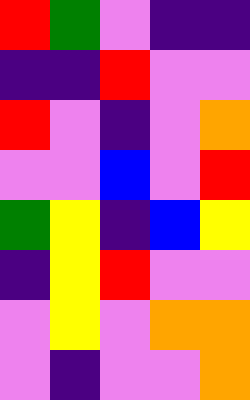[["red", "green", "violet", "indigo", "indigo"], ["indigo", "indigo", "red", "violet", "violet"], ["red", "violet", "indigo", "violet", "orange"], ["violet", "violet", "blue", "violet", "red"], ["green", "yellow", "indigo", "blue", "yellow"], ["indigo", "yellow", "red", "violet", "violet"], ["violet", "yellow", "violet", "orange", "orange"], ["violet", "indigo", "violet", "violet", "orange"]]